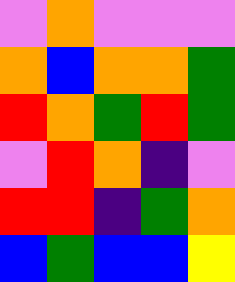[["violet", "orange", "violet", "violet", "violet"], ["orange", "blue", "orange", "orange", "green"], ["red", "orange", "green", "red", "green"], ["violet", "red", "orange", "indigo", "violet"], ["red", "red", "indigo", "green", "orange"], ["blue", "green", "blue", "blue", "yellow"]]